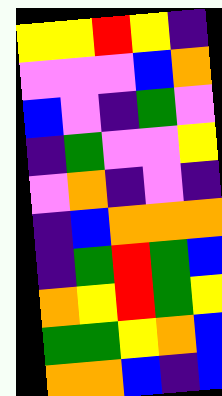[["yellow", "yellow", "red", "yellow", "indigo"], ["violet", "violet", "violet", "blue", "orange"], ["blue", "violet", "indigo", "green", "violet"], ["indigo", "green", "violet", "violet", "yellow"], ["violet", "orange", "indigo", "violet", "indigo"], ["indigo", "blue", "orange", "orange", "orange"], ["indigo", "green", "red", "green", "blue"], ["orange", "yellow", "red", "green", "yellow"], ["green", "green", "yellow", "orange", "blue"], ["orange", "orange", "blue", "indigo", "blue"]]